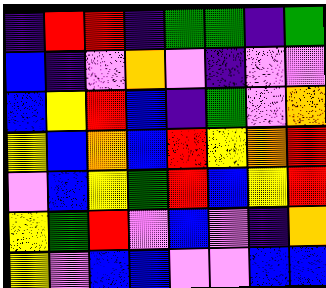[["indigo", "red", "red", "indigo", "green", "green", "indigo", "green"], ["blue", "indigo", "violet", "orange", "violet", "indigo", "violet", "violet"], ["blue", "yellow", "red", "blue", "indigo", "green", "violet", "orange"], ["yellow", "blue", "orange", "blue", "red", "yellow", "orange", "red"], ["violet", "blue", "yellow", "green", "red", "blue", "yellow", "red"], ["yellow", "green", "red", "violet", "blue", "violet", "indigo", "orange"], ["yellow", "violet", "blue", "blue", "violet", "violet", "blue", "blue"]]